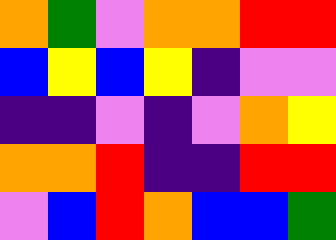[["orange", "green", "violet", "orange", "orange", "red", "red"], ["blue", "yellow", "blue", "yellow", "indigo", "violet", "violet"], ["indigo", "indigo", "violet", "indigo", "violet", "orange", "yellow"], ["orange", "orange", "red", "indigo", "indigo", "red", "red"], ["violet", "blue", "red", "orange", "blue", "blue", "green"]]